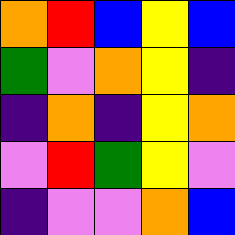[["orange", "red", "blue", "yellow", "blue"], ["green", "violet", "orange", "yellow", "indigo"], ["indigo", "orange", "indigo", "yellow", "orange"], ["violet", "red", "green", "yellow", "violet"], ["indigo", "violet", "violet", "orange", "blue"]]